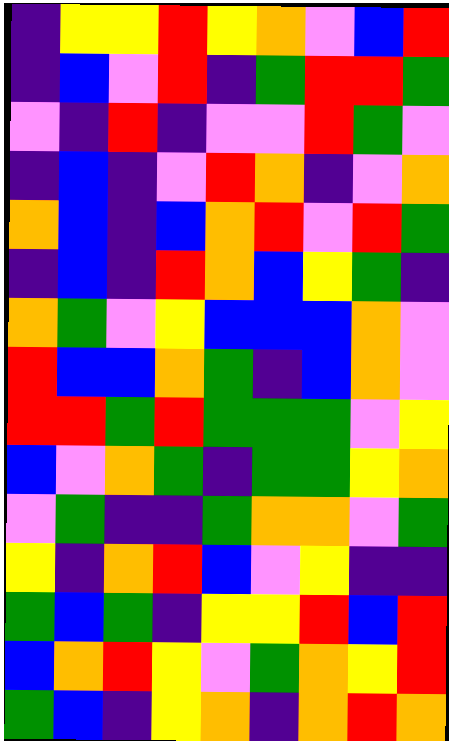[["indigo", "yellow", "yellow", "red", "yellow", "orange", "violet", "blue", "red"], ["indigo", "blue", "violet", "red", "indigo", "green", "red", "red", "green"], ["violet", "indigo", "red", "indigo", "violet", "violet", "red", "green", "violet"], ["indigo", "blue", "indigo", "violet", "red", "orange", "indigo", "violet", "orange"], ["orange", "blue", "indigo", "blue", "orange", "red", "violet", "red", "green"], ["indigo", "blue", "indigo", "red", "orange", "blue", "yellow", "green", "indigo"], ["orange", "green", "violet", "yellow", "blue", "blue", "blue", "orange", "violet"], ["red", "blue", "blue", "orange", "green", "indigo", "blue", "orange", "violet"], ["red", "red", "green", "red", "green", "green", "green", "violet", "yellow"], ["blue", "violet", "orange", "green", "indigo", "green", "green", "yellow", "orange"], ["violet", "green", "indigo", "indigo", "green", "orange", "orange", "violet", "green"], ["yellow", "indigo", "orange", "red", "blue", "violet", "yellow", "indigo", "indigo"], ["green", "blue", "green", "indigo", "yellow", "yellow", "red", "blue", "red"], ["blue", "orange", "red", "yellow", "violet", "green", "orange", "yellow", "red"], ["green", "blue", "indigo", "yellow", "orange", "indigo", "orange", "red", "orange"]]